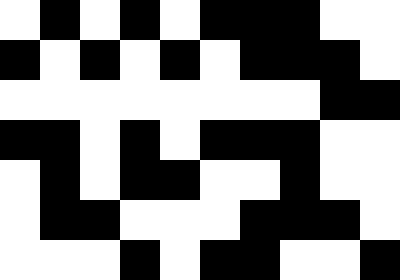[["white", "black", "white", "black", "white", "black", "black", "black", "white", "white"], ["black", "white", "black", "white", "black", "white", "black", "black", "black", "white"], ["white", "white", "white", "white", "white", "white", "white", "white", "black", "black"], ["black", "black", "white", "black", "white", "black", "black", "black", "white", "white"], ["white", "black", "white", "black", "black", "white", "white", "black", "white", "white"], ["white", "black", "black", "white", "white", "white", "black", "black", "black", "white"], ["white", "white", "white", "black", "white", "black", "black", "white", "white", "black"]]